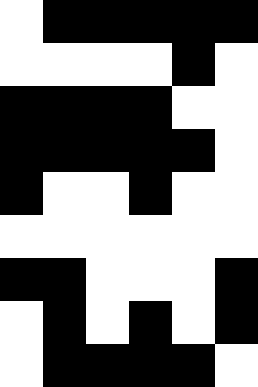[["white", "black", "black", "black", "black", "black"], ["white", "white", "white", "white", "black", "white"], ["black", "black", "black", "black", "white", "white"], ["black", "black", "black", "black", "black", "white"], ["black", "white", "white", "black", "white", "white"], ["white", "white", "white", "white", "white", "white"], ["black", "black", "white", "white", "white", "black"], ["white", "black", "white", "black", "white", "black"], ["white", "black", "black", "black", "black", "white"]]